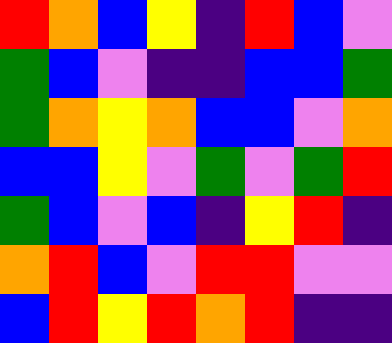[["red", "orange", "blue", "yellow", "indigo", "red", "blue", "violet"], ["green", "blue", "violet", "indigo", "indigo", "blue", "blue", "green"], ["green", "orange", "yellow", "orange", "blue", "blue", "violet", "orange"], ["blue", "blue", "yellow", "violet", "green", "violet", "green", "red"], ["green", "blue", "violet", "blue", "indigo", "yellow", "red", "indigo"], ["orange", "red", "blue", "violet", "red", "red", "violet", "violet"], ["blue", "red", "yellow", "red", "orange", "red", "indigo", "indigo"]]